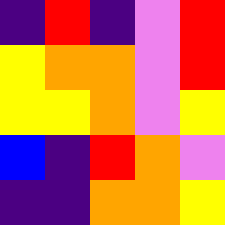[["indigo", "red", "indigo", "violet", "red"], ["yellow", "orange", "orange", "violet", "red"], ["yellow", "yellow", "orange", "violet", "yellow"], ["blue", "indigo", "red", "orange", "violet"], ["indigo", "indigo", "orange", "orange", "yellow"]]